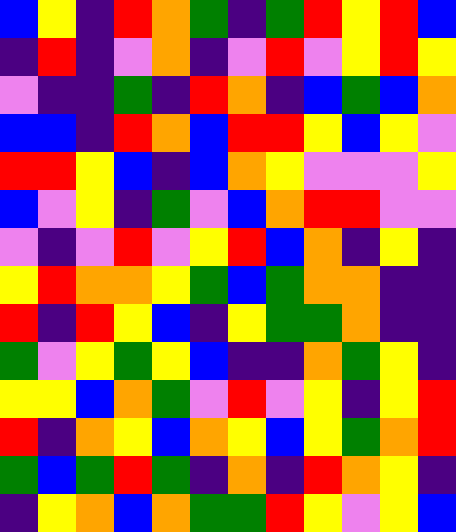[["blue", "yellow", "indigo", "red", "orange", "green", "indigo", "green", "red", "yellow", "red", "blue"], ["indigo", "red", "indigo", "violet", "orange", "indigo", "violet", "red", "violet", "yellow", "red", "yellow"], ["violet", "indigo", "indigo", "green", "indigo", "red", "orange", "indigo", "blue", "green", "blue", "orange"], ["blue", "blue", "indigo", "red", "orange", "blue", "red", "red", "yellow", "blue", "yellow", "violet"], ["red", "red", "yellow", "blue", "indigo", "blue", "orange", "yellow", "violet", "violet", "violet", "yellow"], ["blue", "violet", "yellow", "indigo", "green", "violet", "blue", "orange", "red", "red", "violet", "violet"], ["violet", "indigo", "violet", "red", "violet", "yellow", "red", "blue", "orange", "indigo", "yellow", "indigo"], ["yellow", "red", "orange", "orange", "yellow", "green", "blue", "green", "orange", "orange", "indigo", "indigo"], ["red", "indigo", "red", "yellow", "blue", "indigo", "yellow", "green", "green", "orange", "indigo", "indigo"], ["green", "violet", "yellow", "green", "yellow", "blue", "indigo", "indigo", "orange", "green", "yellow", "indigo"], ["yellow", "yellow", "blue", "orange", "green", "violet", "red", "violet", "yellow", "indigo", "yellow", "red"], ["red", "indigo", "orange", "yellow", "blue", "orange", "yellow", "blue", "yellow", "green", "orange", "red"], ["green", "blue", "green", "red", "green", "indigo", "orange", "indigo", "red", "orange", "yellow", "indigo"], ["indigo", "yellow", "orange", "blue", "orange", "green", "green", "red", "yellow", "violet", "yellow", "blue"]]